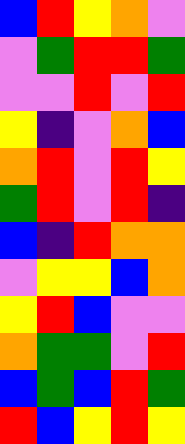[["blue", "red", "yellow", "orange", "violet"], ["violet", "green", "red", "red", "green"], ["violet", "violet", "red", "violet", "red"], ["yellow", "indigo", "violet", "orange", "blue"], ["orange", "red", "violet", "red", "yellow"], ["green", "red", "violet", "red", "indigo"], ["blue", "indigo", "red", "orange", "orange"], ["violet", "yellow", "yellow", "blue", "orange"], ["yellow", "red", "blue", "violet", "violet"], ["orange", "green", "green", "violet", "red"], ["blue", "green", "blue", "red", "green"], ["red", "blue", "yellow", "red", "yellow"]]